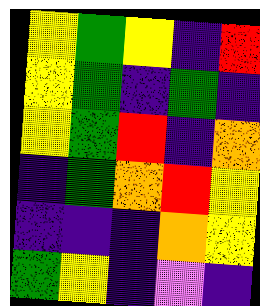[["yellow", "green", "yellow", "indigo", "red"], ["yellow", "green", "indigo", "green", "indigo"], ["yellow", "green", "red", "indigo", "orange"], ["indigo", "green", "orange", "red", "yellow"], ["indigo", "indigo", "indigo", "orange", "yellow"], ["green", "yellow", "indigo", "violet", "indigo"]]